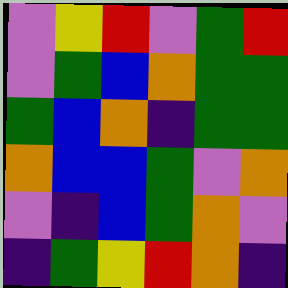[["violet", "yellow", "red", "violet", "green", "red"], ["violet", "green", "blue", "orange", "green", "green"], ["green", "blue", "orange", "indigo", "green", "green"], ["orange", "blue", "blue", "green", "violet", "orange"], ["violet", "indigo", "blue", "green", "orange", "violet"], ["indigo", "green", "yellow", "red", "orange", "indigo"]]